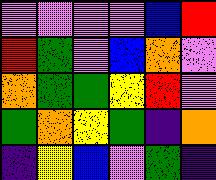[["violet", "violet", "violet", "violet", "blue", "red"], ["red", "green", "violet", "blue", "orange", "violet"], ["orange", "green", "green", "yellow", "red", "violet"], ["green", "orange", "yellow", "green", "indigo", "orange"], ["indigo", "yellow", "blue", "violet", "green", "indigo"]]